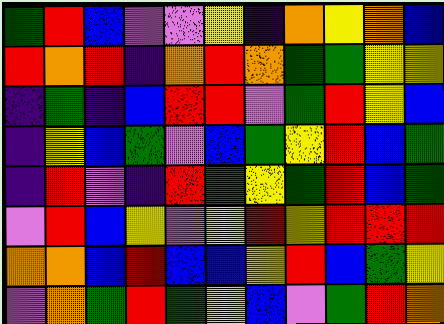[["green", "red", "blue", "violet", "violet", "yellow", "indigo", "orange", "yellow", "orange", "blue"], ["red", "orange", "red", "indigo", "orange", "red", "orange", "green", "green", "yellow", "yellow"], ["indigo", "green", "indigo", "blue", "red", "red", "violet", "green", "red", "yellow", "blue"], ["indigo", "yellow", "blue", "green", "violet", "blue", "green", "yellow", "red", "blue", "green"], ["indigo", "red", "violet", "indigo", "red", "green", "yellow", "green", "red", "blue", "green"], ["violet", "red", "blue", "yellow", "violet", "yellow", "red", "yellow", "red", "red", "red"], ["orange", "orange", "blue", "red", "blue", "blue", "yellow", "red", "blue", "green", "yellow"], ["violet", "orange", "green", "red", "green", "yellow", "blue", "violet", "green", "red", "orange"]]